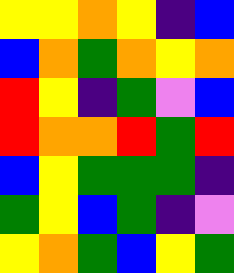[["yellow", "yellow", "orange", "yellow", "indigo", "blue"], ["blue", "orange", "green", "orange", "yellow", "orange"], ["red", "yellow", "indigo", "green", "violet", "blue"], ["red", "orange", "orange", "red", "green", "red"], ["blue", "yellow", "green", "green", "green", "indigo"], ["green", "yellow", "blue", "green", "indigo", "violet"], ["yellow", "orange", "green", "blue", "yellow", "green"]]